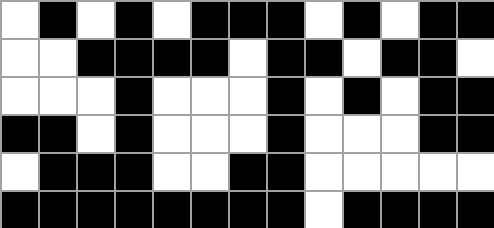[["white", "black", "white", "black", "white", "black", "black", "black", "white", "black", "white", "black", "black"], ["white", "white", "black", "black", "black", "black", "white", "black", "black", "white", "black", "black", "white"], ["white", "white", "white", "black", "white", "white", "white", "black", "white", "black", "white", "black", "black"], ["black", "black", "white", "black", "white", "white", "white", "black", "white", "white", "white", "black", "black"], ["white", "black", "black", "black", "white", "white", "black", "black", "white", "white", "white", "white", "white"], ["black", "black", "black", "black", "black", "black", "black", "black", "white", "black", "black", "black", "black"]]